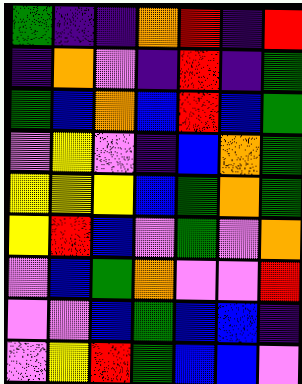[["green", "indigo", "indigo", "orange", "red", "indigo", "red"], ["indigo", "orange", "violet", "indigo", "red", "indigo", "green"], ["green", "blue", "orange", "blue", "red", "blue", "green"], ["violet", "yellow", "violet", "indigo", "blue", "orange", "green"], ["yellow", "yellow", "yellow", "blue", "green", "orange", "green"], ["yellow", "red", "blue", "violet", "green", "violet", "orange"], ["violet", "blue", "green", "orange", "violet", "violet", "red"], ["violet", "violet", "blue", "green", "blue", "blue", "indigo"], ["violet", "yellow", "red", "green", "blue", "blue", "violet"]]